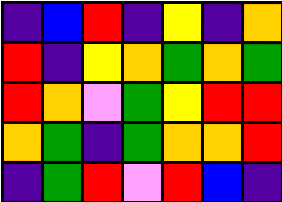[["indigo", "blue", "red", "indigo", "yellow", "indigo", "orange"], ["red", "indigo", "yellow", "orange", "green", "orange", "green"], ["red", "orange", "violet", "green", "yellow", "red", "red"], ["orange", "green", "indigo", "green", "orange", "orange", "red"], ["indigo", "green", "red", "violet", "red", "blue", "indigo"]]